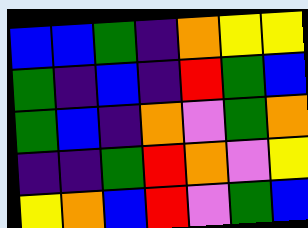[["blue", "blue", "green", "indigo", "orange", "yellow", "yellow"], ["green", "indigo", "blue", "indigo", "red", "green", "blue"], ["green", "blue", "indigo", "orange", "violet", "green", "orange"], ["indigo", "indigo", "green", "red", "orange", "violet", "yellow"], ["yellow", "orange", "blue", "red", "violet", "green", "blue"]]